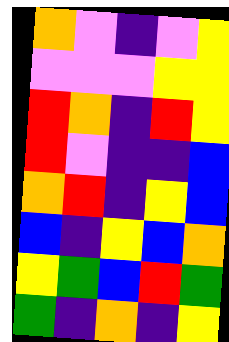[["orange", "violet", "indigo", "violet", "yellow"], ["violet", "violet", "violet", "yellow", "yellow"], ["red", "orange", "indigo", "red", "yellow"], ["red", "violet", "indigo", "indigo", "blue"], ["orange", "red", "indigo", "yellow", "blue"], ["blue", "indigo", "yellow", "blue", "orange"], ["yellow", "green", "blue", "red", "green"], ["green", "indigo", "orange", "indigo", "yellow"]]